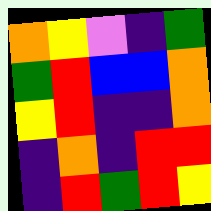[["orange", "yellow", "violet", "indigo", "green"], ["green", "red", "blue", "blue", "orange"], ["yellow", "red", "indigo", "indigo", "orange"], ["indigo", "orange", "indigo", "red", "red"], ["indigo", "red", "green", "red", "yellow"]]